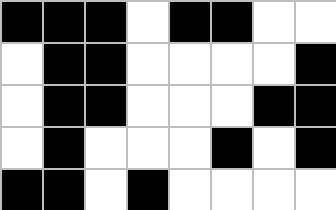[["black", "black", "black", "white", "black", "black", "white", "white"], ["white", "black", "black", "white", "white", "white", "white", "black"], ["white", "black", "black", "white", "white", "white", "black", "black"], ["white", "black", "white", "white", "white", "black", "white", "black"], ["black", "black", "white", "black", "white", "white", "white", "white"]]